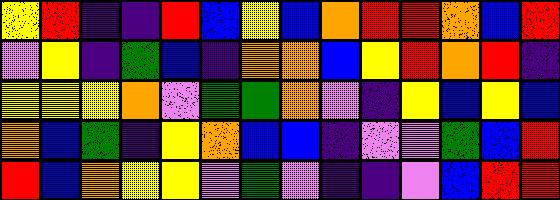[["yellow", "red", "indigo", "indigo", "red", "blue", "yellow", "blue", "orange", "red", "red", "orange", "blue", "red"], ["violet", "yellow", "indigo", "green", "blue", "indigo", "orange", "orange", "blue", "yellow", "red", "orange", "red", "indigo"], ["yellow", "yellow", "yellow", "orange", "violet", "green", "green", "orange", "violet", "indigo", "yellow", "blue", "yellow", "blue"], ["orange", "blue", "green", "indigo", "yellow", "orange", "blue", "blue", "indigo", "violet", "violet", "green", "blue", "red"], ["red", "blue", "orange", "yellow", "yellow", "violet", "green", "violet", "indigo", "indigo", "violet", "blue", "red", "red"]]